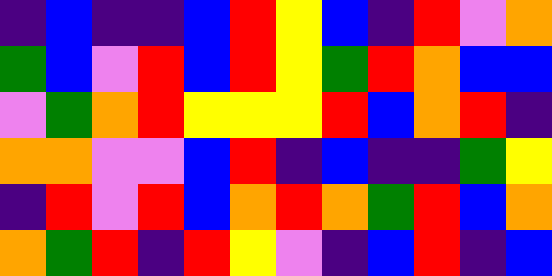[["indigo", "blue", "indigo", "indigo", "blue", "red", "yellow", "blue", "indigo", "red", "violet", "orange"], ["green", "blue", "violet", "red", "blue", "red", "yellow", "green", "red", "orange", "blue", "blue"], ["violet", "green", "orange", "red", "yellow", "yellow", "yellow", "red", "blue", "orange", "red", "indigo"], ["orange", "orange", "violet", "violet", "blue", "red", "indigo", "blue", "indigo", "indigo", "green", "yellow"], ["indigo", "red", "violet", "red", "blue", "orange", "red", "orange", "green", "red", "blue", "orange"], ["orange", "green", "red", "indigo", "red", "yellow", "violet", "indigo", "blue", "red", "indigo", "blue"]]